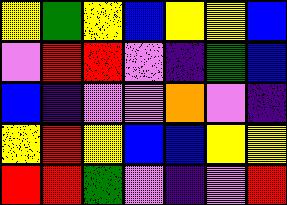[["yellow", "green", "yellow", "blue", "yellow", "yellow", "blue"], ["violet", "red", "red", "violet", "indigo", "green", "blue"], ["blue", "indigo", "violet", "violet", "orange", "violet", "indigo"], ["yellow", "red", "yellow", "blue", "blue", "yellow", "yellow"], ["red", "red", "green", "violet", "indigo", "violet", "red"]]